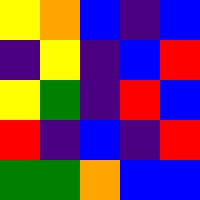[["yellow", "orange", "blue", "indigo", "blue"], ["indigo", "yellow", "indigo", "blue", "red"], ["yellow", "green", "indigo", "red", "blue"], ["red", "indigo", "blue", "indigo", "red"], ["green", "green", "orange", "blue", "blue"]]